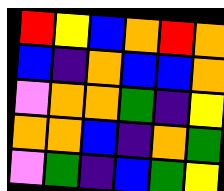[["red", "yellow", "blue", "orange", "red", "orange"], ["blue", "indigo", "orange", "blue", "blue", "orange"], ["violet", "orange", "orange", "green", "indigo", "yellow"], ["orange", "orange", "blue", "indigo", "orange", "green"], ["violet", "green", "indigo", "blue", "green", "yellow"]]